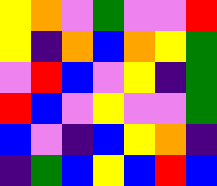[["yellow", "orange", "violet", "green", "violet", "violet", "red"], ["yellow", "indigo", "orange", "blue", "orange", "yellow", "green"], ["violet", "red", "blue", "violet", "yellow", "indigo", "green"], ["red", "blue", "violet", "yellow", "violet", "violet", "green"], ["blue", "violet", "indigo", "blue", "yellow", "orange", "indigo"], ["indigo", "green", "blue", "yellow", "blue", "red", "blue"]]